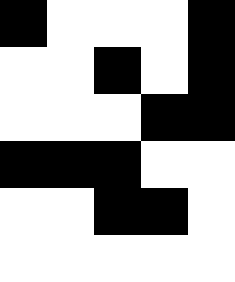[["black", "white", "white", "white", "black"], ["white", "white", "black", "white", "black"], ["white", "white", "white", "black", "black"], ["black", "black", "black", "white", "white"], ["white", "white", "black", "black", "white"], ["white", "white", "white", "white", "white"]]